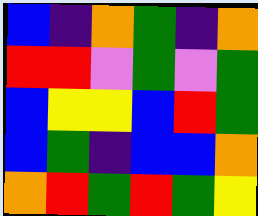[["blue", "indigo", "orange", "green", "indigo", "orange"], ["red", "red", "violet", "green", "violet", "green"], ["blue", "yellow", "yellow", "blue", "red", "green"], ["blue", "green", "indigo", "blue", "blue", "orange"], ["orange", "red", "green", "red", "green", "yellow"]]